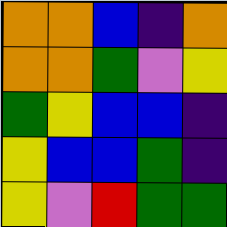[["orange", "orange", "blue", "indigo", "orange"], ["orange", "orange", "green", "violet", "yellow"], ["green", "yellow", "blue", "blue", "indigo"], ["yellow", "blue", "blue", "green", "indigo"], ["yellow", "violet", "red", "green", "green"]]